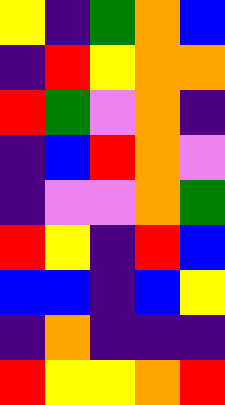[["yellow", "indigo", "green", "orange", "blue"], ["indigo", "red", "yellow", "orange", "orange"], ["red", "green", "violet", "orange", "indigo"], ["indigo", "blue", "red", "orange", "violet"], ["indigo", "violet", "violet", "orange", "green"], ["red", "yellow", "indigo", "red", "blue"], ["blue", "blue", "indigo", "blue", "yellow"], ["indigo", "orange", "indigo", "indigo", "indigo"], ["red", "yellow", "yellow", "orange", "red"]]